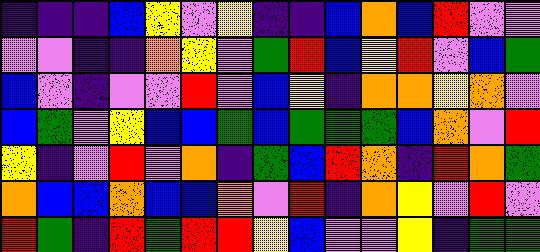[["indigo", "indigo", "indigo", "blue", "yellow", "violet", "yellow", "indigo", "indigo", "blue", "orange", "blue", "red", "violet", "violet"], ["violet", "violet", "indigo", "indigo", "orange", "yellow", "violet", "green", "red", "blue", "yellow", "red", "violet", "blue", "green"], ["blue", "violet", "indigo", "violet", "violet", "red", "violet", "blue", "yellow", "indigo", "orange", "orange", "yellow", "orange", "violet"], ["blue", "green", "violet", "yellow", "blue", "blue", "green", "blue", "green", "green", "green", "blue", "orange", "violet", "red"], ["yellow", "indigo", "violet", "red", "violet", "orange", "indigo", "green", "blue", "red", "orange", "indigo", "red", "orange", "green"], ["orange", "blue", "blue", "orange", "blue", "blue", "orange", "violet", "red", "indigo", "orange", "yellow", "violet", "red", "violet"], ["red", "green", "indigo", "red", "green", "red", "red", "yellow", "blue", "violet", "violet", "yellow", "indigo", "green", "green"]]